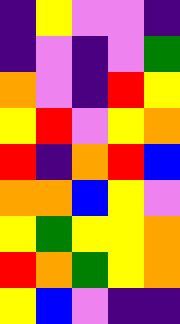[["indigo", "yellow", "violet", "violet", "indigo"], ["indigo", "violet", "indigo", "violet", "green"], ["orange", "violet", "indigo", "red", "yellow"], ["yellow", "red", "violet", "yellow", "orange"], ["red", "indigo", "orange", "red", "blue"], ["orange", "orange", "blue", "yellow", "violet"], ["yellow", "green", "yellow", "yellow", "orange"], ["red", "orange", "green", "yellow", "orange"], ["yellow", "blue", "violet", "indigo", "indigo"]]